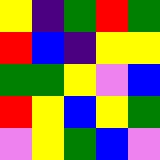[["yellow", "indigo", "green", "red", "green"], ["red", "blue", "indigo", "yellow", "yellow"], ["green", "green", "yellow", "violet", "blue"], ["red", "yellow", "blue", "yellow", "green"], ["violet", "yellow", "green", "blue", "violet"]]